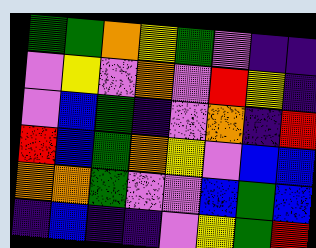[["green", "green", "orange", "yellow", "green", "violet", "indigo", "indigo"], ["violet", "yellow", "violet", "orange", "violet", "red", "yellow", "indigo"], ["violet", "blue", "green", "indigo", "violet", "orange", "indigo", "red"], ["red", "blue", "green", "orange", "yellow", "violet", "blue", "blue"], ["orange", "orange", "green", "violet", "violet", "blue", "green", "blue"], ["indigo", "blue", "indigo", "indigo", "violet", "yellow", "green", "red"]]